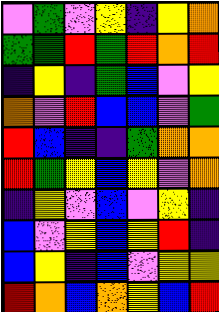[["violet", "green", "violet", "yellow", "indigo", "yellow", "orange"], ["green", "green", "red", "green", "red", "orange", "red"], ["indigo", "yellow", "indigo", "green", "blue", "violet", "yellow"], ["orange", "violet", "red", "blue", "blue", "violet", "green"], ["red", "blue", "indigo", "indigo", "green", "orange", "orange"], ["red", "green", "yellow", "blue", "yellow", "violet", "orange"], ["indigo", "yellow", "violet", "blue", "violet", "yellow", "indigo"], ["blue", "violet", "yellow", "blue", "yellow", "red", "indigo"], ["blue", "yellow", "indigo", "blue", "violet", "yellow", "yellow"], ["red", "orange", "blue", "orange", "yellow", "blue", "red"]]